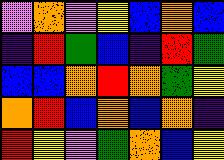[["violet", "orange", "violet", "yellow", "blue", "orange", "blue"], ["indigo", "red", "green", "blue", "indigo", "red", "green"], ["blue", "blue", "orange", "red", "orange", "green", "yellow"], ["orange", "red", "blue", "orange", "blue", "orange", "indigo"], ["red", "yellow", "violet", "green", "orange", "blue", "yellow"]]